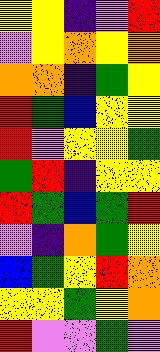[["yellow", "yellow", "indigo", "violet", "red"], ["violet", "yellow", "orange", "yellow", "orange"], ["orange", "orange", "indigo", "green", "yellow"], ["red", "green", "blue", "yellow", "yellow"], ["red", "violet", "yellow", "yellow", "green"], ["green", "red", "indigo", "yellow", "yellow"], ["red", "green", "blue", "green", "red"], ["violet", "indigo", "orange", "green", "yellow"], ["blue", "green", "yellow", "red", "orange"], ["yellow", "yellow", "green", "yellow", "orange"], ["red", "violet", "violet", "green", "violet"]]